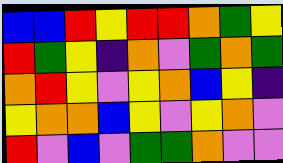[["blue", "blue", "red", "yellow", "red", "red", "orange", "green", "yellow"], ["red", "green", "yellow", "indigo", "orange", "violet", "green", "orange", "green"], ["orange", "red", "yellow", "violet", "yellow", "orange", "blue", "yellow", "indigo"], ["yellow", "orange", "orange", "blue", "yellow", "violet", "yellow", "orange", "violet"], ["red", "violet", "blue", "violet", "green", "green", "orange", "violet", "violet"]]